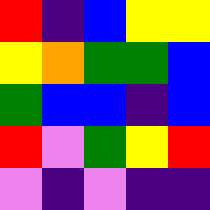[["red", "indigo", "blue", "yellow", "yellow"], ["yellow", "orange", "green", "green", "blue"], ["green", "blue", "blue", "indigo", "blue"], ["red", "violet", "green", "yellow", "red"], ["violet", "indigo", "violet", "indigo", "indigo"]]